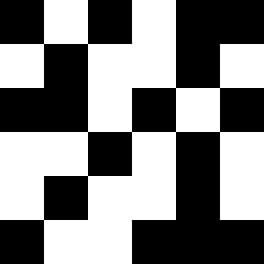[["black", "white", "black", "white", "black", "black"], ["white", "black", "white", "white", "black", "white"], ["black", "black", "white", "black", "white", "black"], ["white", "white", "black", "white", "black", "white"], ["white", "black", "white", "white", "black", "white"], ["black", "white", "white", "black", "black", "black"]]